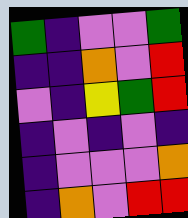[["green", "indigo", "violet", "violet", "green"], ["indigo", "indigo", "orange", "violet", "red"], ["violet", "indigo", "yellow", "green", "red"], ["indigo", "violet", "indigo", "violet", "indigo"], ["indigo", "violet", "violet", "violet", "orange"], ["indigo", "orange", "violet", "red", "red"]]